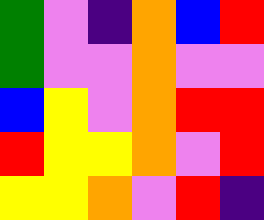[["green", "violet", "indigo", "orange", "blue", "red"], ["green", "violet", "violet", "orange", "violet", "violet"], ["blue", "yellow", "violet", "orange", "red", "red"], ["red", "yellow", "yellow", "orange", "violet", "red"], ["yellow", "yellow", "orange", "violet", "red", "indigo"]]